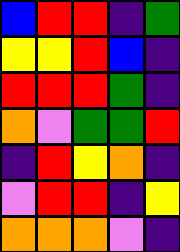[["blue", "red", "red", "indigo", "green"], ["yellow", "yellow", "red", "blue", "indigo"], ["red", "red", "red", "green", "indigo"], ["orange", "violet", "green", "green", "red"], ["indigo", "red", "yellow", "orange", "indigo"], ["violet", "red", "red", "indigo", "yellow"], ["orange", "orange", "orange", "violet", "indigo"]]